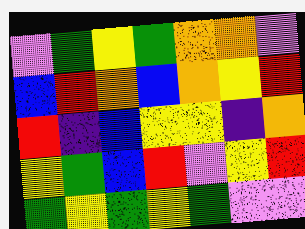[["violet", "green", "yellow", "green", "orange", "orange", "violet"], ["blue", "red", "orange", "blue", "orange", "yellow", "red"], ["red", "indigo", "blue", "yellow", "yellow", "indigo", "orange"], ["yellow", "green", "blue", "red", "violet", "yellow", "red"], ["green", "yellow", "green", "yellow", "green", "violet", "violet"]]